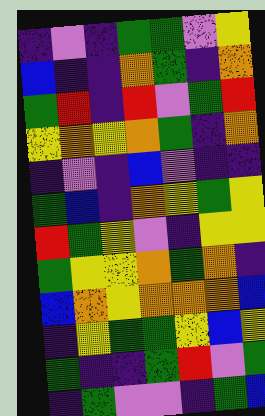[["indigo", "violet", "indigo", "green", "green", "violet", "yellow"], ["blue", "indigo", "indigo", "orange", "green", "indigo", "orange"], ["green", "red", "indigo", "red", "violet", "green", "red"], ["yellow", "orange", "yellow", "orange", "green", "indigo", "orange"], ["indigo", "violet", "indigo", "blue", "violet", "indigo", "indigo"], ["green", "blue", "indigo", "orange", "yellow", "green", "yellow"], ["red", "green", "yellow", "violet", "indigo", "yellow", "yellow"], ["green", "yellow", "yellow", "orange", "green", "orange", "indigo"], ["blue", "orange", "yellow", "orange", "orange", "orange", "blue"], ["indigo", "yellow", "green", "green", "yellow", "blue", "yellow"], ["green", "indigo", "indigo", "green", "red", "violet", "green"], ["indigo", "green", "violet", "violet", "indigo", "green", "blue"]]